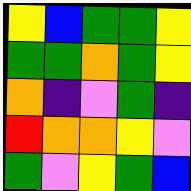[["yellow", "blue", "green", "green", "yellow"], ["green", "green", "orange", "green", "yellow"], ["orange", "indigo", "violet", "green", "indigo"], ["red", "orange", "orange", "yellow", "violet"], ["green", "violet", "yellow", "green", "blue"]]